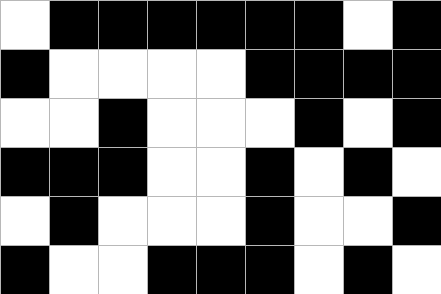[["white", "black", "black", "black", "black", "black", "black", "white", "black"], ["black", "white", "white", "white", "white", "black", "black", "black", "black"], ["white", "white", "black", "white", "white", "white", "black", "white", "black"], ["black", "black", "black", "white", "white", "black", "white", "black", "white"], ["white", "black", "white", "white", "white", "black", "white", "white", "black"], ["black", "white", "white", "black", "black", "black", "white", "black", "white"]]